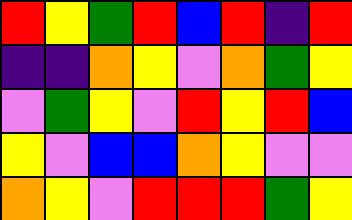[["red", "yellow", "green", "red", "blue", "red", "indigo", "red"], ["indigo", "indigo", "orange", "yellow", "violet", "orange", "green", "yellow"], ["violet", "green", "yellow", "violet", "red", "yellow", "red", "blue"], ["yellow", "violet", "blue", "blue", "orange", "yellow", "violet", "violet"], ["orange", "yellow", "violet", "red", "red", "red", "green", "yellow"]]